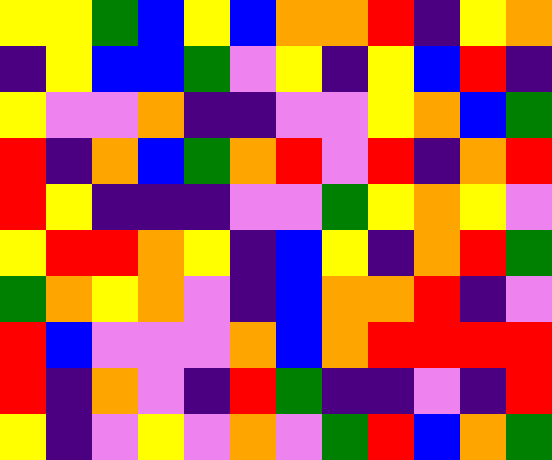[["yellow", "yellow", "green", "blue", "yellow", "blue", "orange", "orange", "red", "indigo", "yellow", "orange"], ["indigo", "yellow", "blue", "blue", "green", "violet", "yellow", "indigo", "yellow", "blue", "red", "indigo"], ["yellow", "violet", "violet", "orange", "indigo", "indigo", "violet", "violet", "yellow", "orange", "blue", "green"], ["red", "indigo", "orange", "blue", "green", "orange", "red", "violet", "red", "indigo", "orange", "red"], ["red", "yellow", "indigo", "indigo", "indigo", "violet", "violet", "green", "yellow", "orange", "yellow", "violet"], ["yellow", "red", "red", "orange", "yellow", "indigo", "blue", "yellow", "indigo", "orange", "red", "green"], ["green", "orange", "yellow", "orange", "violet", "indigo", "blue", "orange", "orange", "red", "indigo", "violet"], ["red", "blue", "violet", "violet", "violet", "orange", "blue", "orange", "red", "red", "red", "red"], ["red", "indigo", "orange", "violet", "indigo", "red", "green", "indigo", "indigo", "violet", "indigo", "red"], ["yellow", "indigo", "violet", "yellow", "violet", "orange", "violet", "green", "red", "blue", "orange", "green"]]